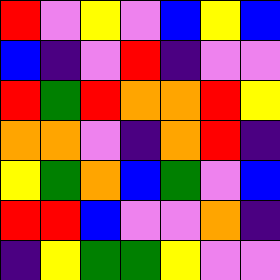[["red", "violet", "yellow", "violet", "blue", "yellow", "blue"], ["blue", "indigo", "violet", "red", "indigo", "violet", "violet"], ["red", "green", "red", "orange", "orange", "red", "yellow"], ["orange", "orange", "violet", "indigo", "orange", "red", "indigo"], ["yellow", "green", "orange", "blue", "green", "violet", "blue"], ["red", "red", "blue", "violet", "violet", "orange", "indigo"], ["indigo", "yellow", "green", "green", "yellow", "violet", "violet"]]